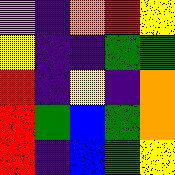[["violet", "indigo", "orange", "red", "yellow"], ["yellow", "indigo", "indigo", "green", "green"], ["red", "indigo", "yellow", "indigo", "orange"], ["red", "green", "blue", "green", "orange"], ["red", "indigo", "blue", "green", "yellow"]]